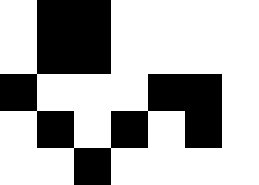[["white", "black", "black", "white", "white", "white", "white"], ["white", "black", "black", "white", "white", "white", "white"], ["black", "white", "white", "white", "black", "black", "white"], ["white", "black", "white", "black", "white", "black", "white"], ["white", "white", "black", "white", "white", "white", "white"]]